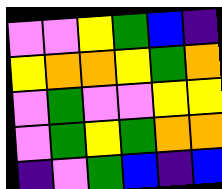[["violet", "violet", "yellow", "green", "blue", "indigo"], ["yellow", "orange", "orange", "yellow", "green", "orange"], ["violet", "green", "violet", "violet", "yellow", "yellow"], ["violet", "green", "yellow", "green", "orange", "orange"], ["indigo", "violet", "green", "blue", "indigo", "blue"]]